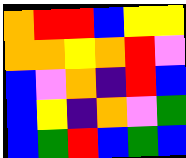[["orange", "red", "red", "blue", "yellow", "yellow"], ["orange", "orange", "yellow", "orange", "red", "violet"], ["blue", "violet", "orange", "indigo", "red", "blue"], ["blue", "yellow", "indigo", "orange", "violet", "green"], ["blue", "green", "red", "blue", "green", "blue"]]